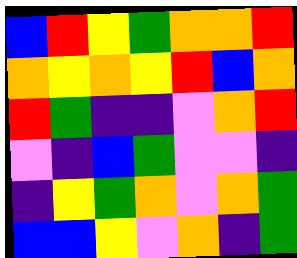[["blue", "red", "yellow", "green", "orange", "orange", "red"], ["orange", "yellow", "orange", "yellow", "red", "blue", "orange"], ["red", "green", "indigo", "indigo", "violet", "orange", "red"], ["violet", "indigo", "blue", "green", "violet", "violet", "indigo"], ["indigo", "yellow", "green", "orange", "violet", "orange", "green"], ["blue", "blue", "yellow", "violet", "orange", "indigo", "green"]]